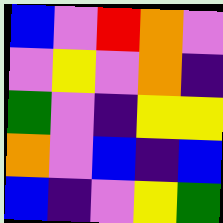[["blue", "violet", "red", "orange", "violet"], ["violet", "yellow", "violet", "orange", "indigo"], ["green", "violet", "indigo", "yellow", "yellow"], ["orange", "violet", "blue", "indigo", "blue"], ["blue", "indigo", "violet", "yellow", "green"]]